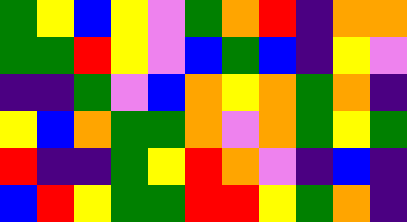[["green", "yellow", "blue", "yellow", "violet", "green", "orange", "red", "indigo", "orange", "orange"], ["green", "green", "red", "yellow", "violet", "blue", "green", "blue", "indigo", "yellow", "violet"], ["indigo", "indigo", "green", "violet", "blue", "orange", "yellow", "orange", "green", "orange", "indigo"], ["yellow", "blue", "orange", "green", "green", "orange", "violet", "orange", "green", "yellow", "green"], ["red", "indigo", "indigo", "green", "yellow", "red", "orange", "violet", "indigo", "blue", "indigo"], ["blue", "red", "yellow", "green", "green", "red", "red", "yellow", "green", "orange", "indigo"]]